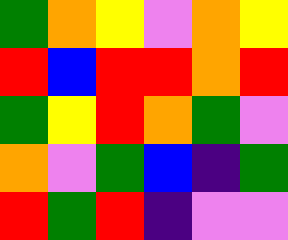[["green", "orange", "yellow", "violet", "orange", "yellow"], ["red", "blue", "red", "red", "orange", "red"], ["green", "yellow", "red", "orange", "green", "violet"], ["orange", "violet", "green", "blue", "indigo", "green"], ["red", "green", "red", "indigo", "violet", "violet"]]